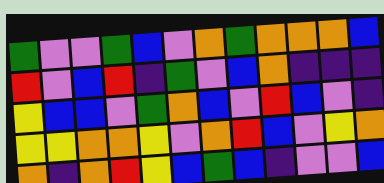[["green", "violet", "violet", "green", "blue", "violet", "orange", "green", "orange", "orange", "orange", "blue"], ["red", "violet", "blue", "red", "indigo", "green", "violet", "blue", "orange", "indigo", "indigo", "indigo"], ["yellow", "blue", "blue", "violet", "green", "orange", "blue", "violet", "red", "blue", "violet", "indigo"], ["yellow", "yellow", "orange", "orange", "yellow", "violet", "orange", "red", "blue", "violet", "yellow", "orange"], ["orange", "indigo", "orange", "red", "yellow", "blue", "green", "blue", "indigo", "violet", "violet", "blue"]]